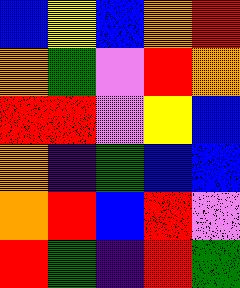[["blue", "yellow", "blue", "orange", "red"], ["orange", "green", "violet", "red", "orange"], ["red", "red", "violet", "yellow", "blue"], ["orange", "indigo", "green", "blue", "blue"], ["orange", "red", "blue", "red", "violet"], ["red", "green", "indigo", "red", "green"]]